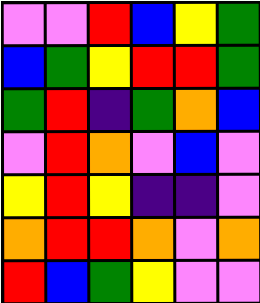[["violet", "violet", "red", "blue", "yellow", "green"], ["blue", "green", "yellow", "red", "red", "green"], ["green", "red", "indigo", "green", "orange", "blue"], ["violet", "red", "orange", "violet", "blue", "violet"], ["yellow", "red", "yellow", "indigo", "indigo", "violet"], ["orange", "red", "red", "orange", "violet", "orange"], ["red", "blue", "green", "yellow", "violet", "violet"]]